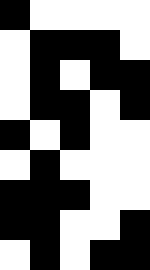[["black", "white", "white", "white", "white"], ["white", "black", "black", "black", "white"], ["white", "black", "white", "black", "black"], ["white", "black", "black", "white", "black"], ["black", "white", "black", "white", "white"], ["white", "black", "white", "white", "white"], ["black", "black", "black", "white", "white"], ["black", "black", "white", "white", "black"], ["white", "black", "white", "black", "black"]]